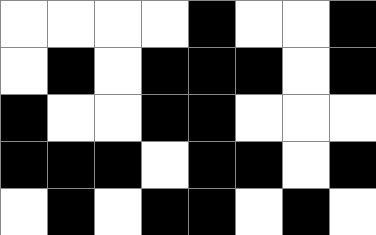[["white", "white", "white", "white", "black", "white", "white", "black"], ["white", "black", "white", "black", "black", "black", "white", "black"], ["black", "white", "white", "black", "black", "white", "white", "white"], ["black", "black", "black", "white", "black", "black", "white", "black"], ["white", "black", "white", "black", "black", "white", "black", "white"]]